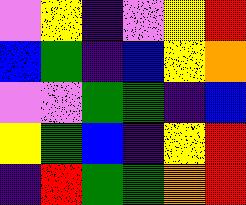[["violet", "yellow", "indigo", "violet", "yellow", "red"], ["blue", "green", "indigo", "blue", "yellow", "orange"], ["violet", "violet", "green", "green", "indigo", "blue"], ["yellow", "green", "blue", "indigo", "yellow", "red"], ["indigo", "red", "green", "green", "orange", "red"]]